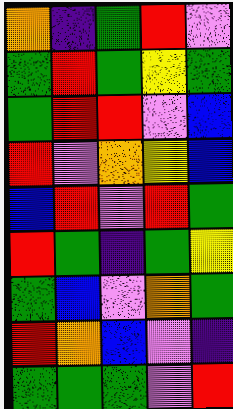[["orange", "indigo", "green", "red", "violet"], ["green", "red", "green", "yellow", "green"], ["green", "red", "red", "violet", "blue"], ["red", "violet", "orange", "yellow", "blue"], ["blue", "red", "violet", "red", "green"], ["red", "green", "indigo", "green", "yellow"], ["green", "blue", "violet", "orange", "green"], ["red", "orange", "blue", "violet", "indigo"], ["green", "green", "green", "violet", "red"]]